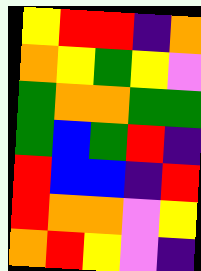[["yellow", "red", "red", "indigo", "orange"], ["orange", "yellow", "green", "yellow", "violet"], ["green", "orange", "orange", "green", "green"], ["green", "blue", "green", "red", "indigo"], ["red", "blue", "blue", "indigo", "red"], ["red", "orange", "orange", "violet", "yellow"], ["orange", "red", "yellow", "violet", "indigo"]]